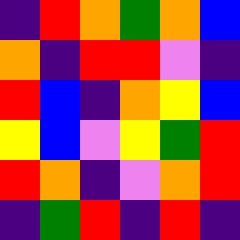[["indigo", "red", "orange", "green", "orange", "blue"], ["orange", "indigo", "red", "red", "violet", "indigo"], ["red", "blue", "indigo", "orange", "yellow", "blue"], ["yellow", "blue", "violet", "yellow", "green", "red"], ["red", "orange", "indigo", "violet", "orange", "red"], ["indigo", "green", "red", "indigo", "red", "indigo"]]